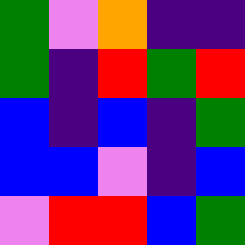[["green", "violet", "orange", "indigo", "indigo"], ["green", "indigo", "red", "green", "red"], ["blue", "indigo", "blue", "indigo", "green"], ["blue", "blue", "violet", "indigo", "blue"], ["violet", "red", "red", "blue", "green"]]